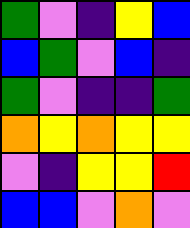[["green", "violet", "indigo", "yellow", "blue"], ["blue", "green", "violet", "blue", "indigo"], ["green", "violet", "indigo", "indigo", "green"], ["orange", "yellow", "orange", "yellow", "yellow"], ["violet", "indigo", "yellow", "yellow", "red"], ["blue", "blue", "violet", "orange", "violet"]]